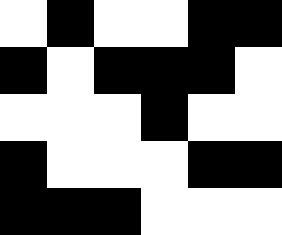[["white", "black", "white", "white", "black", "black"], ["black", "white", "black", "black", "black", "white"], ["white", "white", "white", "black", "white", "white"], ["black", "white", "white", "white", "black", "black"], ["black", "black", "black", "white", "white", "white"]]